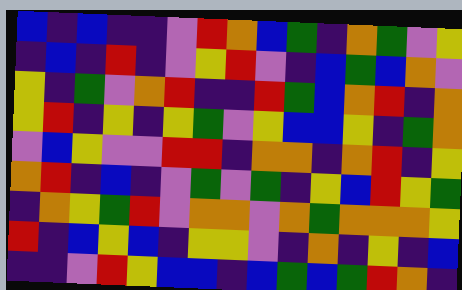[["blue", "indigo", "blue", "indigo", "indigo", "violet", "red", "orange", "blue", "green", "indigo", "orange", "green", "violet", "yellow"], ["indigo", "blue", "indigo", "red", "indigo", "violet", "yellow", "red", "violet", "indigo", "blue", "green", "blue", "orange", "violet"], ["yellow", "indigo", "green", "violet", "orange", "red", "indigo", "indigo", "red", "green", "blue", "orange", "red", "indigo", "orange"], ["yellow", "red", "indigo", "yellow", "indigo", "yellow", "green", "violet", "yellow", "blue", "blue", "yellow", "indigo", "green", "orange"], ["violet", "blue", "yellow", "violet", "violet", "red", "red", "indigo", "orange", "orange", "indigo", "orange", "red", "indigo", "yellow"], ["orange", "red", "indigo", "blue", "indigo", "violet", "green", "violet", "green", "indigo", "yellow", "blue", "red", "yellow", "green"], ["indigo", "orange", "yellow", "green", "red", "violet", "orange", "orange", "violet", "orange", "green", "orange", "orange", "orange", "yellow"], ["red", "indigo", "blue", "yellow", "blue", "indigo", "yellow", "yellow", "violet", "indigo", "orange", "indigo", "yellow", "indigo", "blue"], ["indigo", "indigo", "violet", "red", "yellow", "blue", "blue", "indigo", "blue", "green", "blue", "green", "red", "orange", "indigo"]]